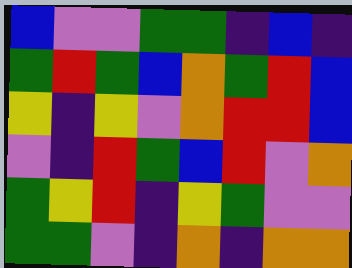[["blue", "violet", "violet", "green", "green", "indigo", "blue", "indigo"], ["green", "red", "green", "blue", "orange", "green", "red", "blue"], ["yellow", "indigo", "yellow", "violet", "orange", "red", "red", "blue"], ["violet", "indigo", "red", "green", "blue", "red", "violet", "orange"], ["green", "yellow", "red", "indigo", "yellow", "green", "violet", "violet"], ["green", "green", "violet", "indigo", "orange", "indigo", "orange", "orange"]]